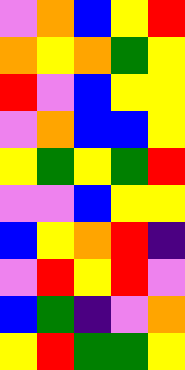[["violet", "orange", "blue", "yellow", "red"], ["orange", "yellow", "orange", "green", "yellow"], ["red", "violet", "blue", "yellow", "yellow"], ["violet", "orange", "blue", "blue", "yellow"], ["yellow", "green", "yellow", "green", "red"], ["violet", "violet", "blue", "yellow", "yellow"], ["blue", "yellow", "orange", "red", "indigo"], ["violet", "red", "yellow", "red", "violet"], ["blue", "green", "indigo", "violet", "orange"], ["yellow", "red", "green", "green", "yellow"]]